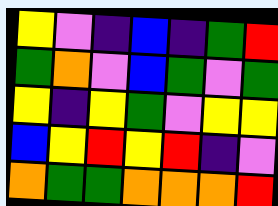[["yellow", "violet", "indigo", "blue", "indigo", "green", "red"], ["green", "orange", "violet", "blue", "green", "violet", "green"], ["yellow", "indigo", "yellow", "green", "violet", "yellow", "yellow"], ["blue", "yellow", "red", "yellow", "red", "indigo", "violet"], ["orange", "green", "green", "orange", "orange", "orange", "red"]]